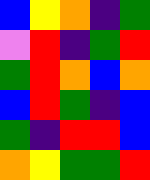[["blue", "yellow", "orange", "indigo", "green"], ["violet", "red", "indigo", "green", "red"], ["green", "red", "orange", "blue", "orange"], ["blue", "red", "green", "indigo", "blue"], ["green", "indigo", "red", "red", "blue"], ["orange", "yellow", "green", "green", "red"]]